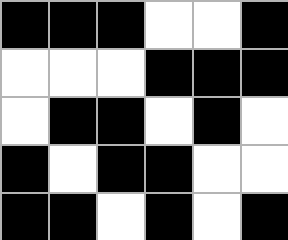[["black", "black", "black", "white", "white", "black"], ["white", "white", "white", "black", "black", "black"], ["white", "black", "black", "white", "black", "white"], ["black", "white", "black", "black", "white", "white"], ["black", "black", "white", "black", "white", "black"]]